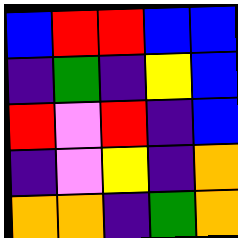[["blue", "red", "red", "blue", "blue"], ["indigo", "green", "indigo", "yellow", "blue"], ["red", "violet", "red", "indigo", "blue"], ["indigo", "violet", "yellow", "indigo", "orange"], ["orange", "orange", "indigo", "green", "orange"]]